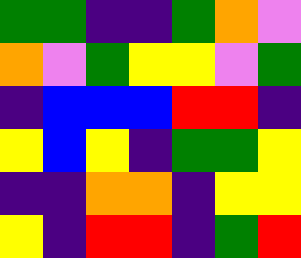[["green", "green", "indigo", "indigo", "green", "orange", "violet"], ["orange", "violet", "green", "yellow", "yellow", "violet", "green"], ["indigo", "blue", "blue", "blue", "red", "red", "indigo"], ["yellow", "blue", "yellow", "indigo", "green", "green", "yellow"], ["indigo", "indigo", "orange", "orange", "indigo", "yellow", "yellow"], ["yellow", "indigo", "red", "red", "indigo", "green", "red"]]